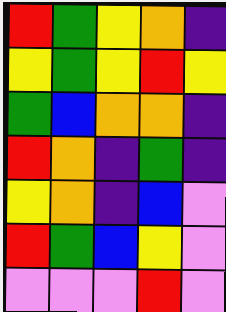[["red", "green", "yellow", "orange", "indigo"], ["yellow", "green", "yellow", "red", "yellow"], ["green", "blue", "orange", "orange", "indigo"], ["red", "orange", "indigo", "green", "indigo"], ["yellow", "orange", "indigo", "blue", "violet"], ["red", "green", "blue", "yellow", "violet"], ["violet", "violet", "violet", "red", "violet"]]